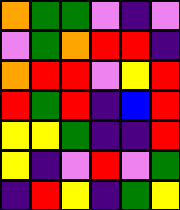[["orange", "green", "green", "violet", "indigo", "violet"], ["violet", "green", "orange", "red", "red", "indigo"], ["orange", "red", "red", "violet", "yellow", "red"], ["red", "green", "red", "indigo", "blue", "red"], ["yellow", "yellow", "green", "indigo", "indigo", "red"], ["yellow", "indigo", "violet", "red", "violet", "green"], ["indigo", "red", "yellow", "indigo", "green", "yellow"]]